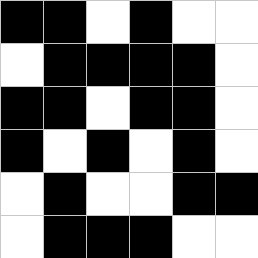[["black", "black", "white", "black", "white", "white"], ["white", "black", "black", "black", "black", "white"], ["black", "black", "white", "black", "black", "white"], ["black", "white", "black", "white", "black", "white"], ["white", "black", "white", "white", "black", "black"], ["white", "black", "black", "black", "white", "white"]]